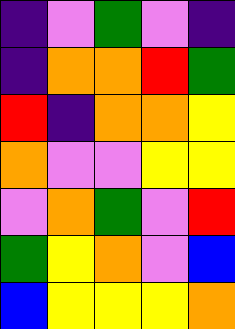[["indigo", "violet", "green", "violet", "indigo"], ["indigo", "orange", "orange", "red", "green"], ["red", "indigo", "orange", "orange", "yellow"], ["orange", "violet", "violet", "yellow", "yellow"], ["violet", "orange", "green", "violet", "red"], ["green", "yellow", "orange", "violet", "blue"], ["blue", "yellow", "yellow", "yellow", "orange"]]